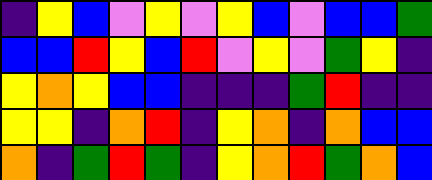[["indigo", "yellow", "blue", "violet", "yellow", "violet", "yellow", "blue", "violet", "blue", "blue", "green"], ["blue", "blue", "red", "yellow", "blue", "red", "violet", "yellow", "violet", "green", "yellow", "indigo"], ["yellow", "orange", "yellow", "blue", "blue", "indigo", "indigo", "indigo", "green", "red", "indigo", "indigo"], ["yellow", "yellow", "indigo", "orange", "red", "indigo", "yellow", "orange", "indigo", "orange", "blue", "blue"], ["orange", "indigo", "green", "red", "green", "indigo", "yellow", "orange", "red", "green", "orange", "blue"]]